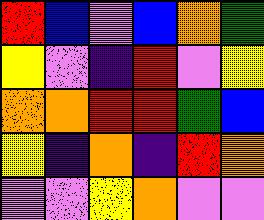[["red", "blue", "violet", "blue", "orange", "green"], ["yellow", "violet", "indigo", "red", "violet", "yellow"], ["orange", "orange", "red", "red", "green", "blue"], ["yellow", "indigo", "orange", "indigo", "red", "orange"], ["violet", "violet", "yellow", "orange", "violet", "violet"]]